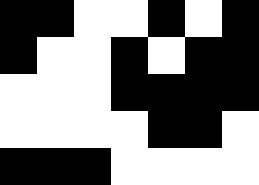[["black", "black", "white", "white", "black", "white", "black"], ["black", "white", "white", "black", "white", "black", "black"], ["white", "white", "white", "black", "black", "black", "black"], ["white", "white", "white", "white", "black", "black", "white"], ["black", "black", "black", "white", "white", "white", "white"]]